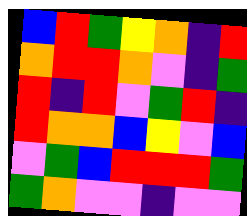[["blue", "red", "green", "yellow", "orange", "indigo", "red"], ["orange", "red", "red", "orange", "violet", "indigo", "green"], ["red", "indigo", "red", "violet", "green", "red", "indigo"], ["red", "orange", "orange", "blue", "yellow", "violet", "blue"], ["violet", "green", "blue", "red", "red", "red", "green"], ["green", "orange", "violet", "violet", "indigo", "violet", "violet"]]